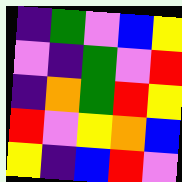[["indigo", "green", "violet", "blue", "yellow"], ["violet", "indigo", "green", "violet", "red"], ["indigo", "orange", "green", "red", "yellow"], ["red", "violet", "yellow", "orange", "blue"], ["yellow", "indigo", "blue", "red", "violet"]]